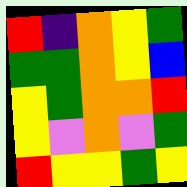[["red", "indigo", "orange", "yellow", "green"], ["green", "green", "orange", "yellow", "blue"], ["yellow", "green", "orange", "orange", "red"], ["yellow", "violet", "orange", "violet", "green"], ["red", "yellow", "yellow", "green", "yellow"]]